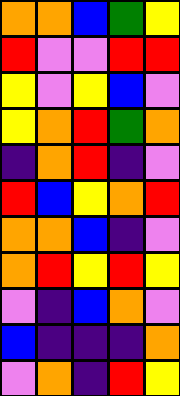[["orange", "orange", "blue", "green", "yellow"], ["red", "violet", "violet", "red", "red"], ["yellow", "violet", "yellow", "blue", "violet"], ["yellow", "orange", "red", "green", "orange"], ["indigo", "orange", "red", "indigo", "violet"], ["red", "blue", "yellow", "orange", "red"], ["orange", "orange", "blue", "indigo", "violet"], ["orange", "red", "yellow", "red", "yellow"], ["violet", "indigo", "blue", "orange", "violet"], ["blue", "indigo", "indigo", "indigo", "orange"], ["violet", "orange", "indigo", "red", "yellow"]]